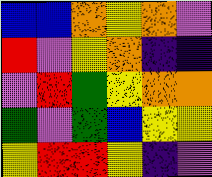[["blue", "blue", "orange", "yellow", "orange", "violet"], ["red", "violet", "yellow", "orange", "indigo", "indigo"], ["violet", "red", "green", "yellow", "orange", "orange"], ["green", "violet", "green", "blue", "yellow", "yellow"], ["yellow", "red", "red", "yellow", "indigo", "violet"]]